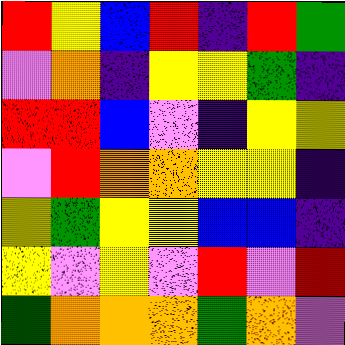[["red", "yellow", "blue", "red", "indigo", "red", "green"], ["violet", "orange", "indigo", "yellow", "yellow", "green", "indigo"], ["red", "red", "blue", "violet", "indigo", "yellow", "yellow"], ["violet", "red", "orange", "orange", "yellow", "yellow", "indigo"], ["yellow", "green", "yellow", "yellow", "blue", "blue", "indigo"], ["yellow", "violet", "yellow", "violet", "red", "violet", "red"], ["green", "orange", "orange", "orange", "green", "orange", "violet"]]